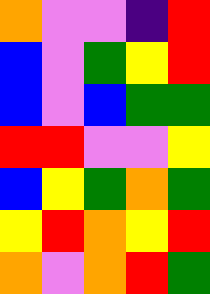[["orange", "violet", "violet", "indigo", "red"], ["blue", "violet", "green", "yellow", "red"], ["blue", "violet", "blue", "green", "green"], ["red", "red", "violet", "violet", "yellow"], ["blue", "yellow", "green", "orange", "green"], ["yellow", "red", "orange", "yellow", "red"], ["orange", "violet", "orange", "red", "green"]]